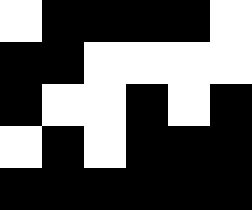[["white", "black", "black", "black", "black", "white"], ["black", "black", "white", "white", "white", "white"], ["black", "white", "white", "black", "white", "black"], ["white", "black", "white", "black", "black", "black"], ["black", "black", "black", "black", "black", "black"]]